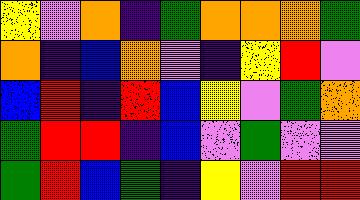[["yellow", "violet", "orange", "indigo", "green", "orange", "orange", "orange", "green"], ["orange", "indigo", "blue", "orange", "violet", "indigo", "yellow", "red", "violet"], ["blue", "red", "indigo", "red", "blue", "yellow", "violet", "green", "orange"], ["green", "red", "red", "indigo", "blue", "violet", "green", "violet", "violet"], ["green", "red", "blue", "green", "indigo", "yellow", "violet", "red", "red"]]